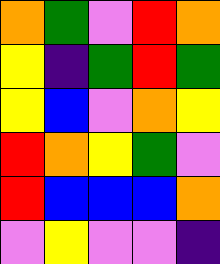[["orange", "green", "violet", "red", "orange"], ["yellow", "indigo", "green", "red", "green"], ["yellow", "blue", "violet", "orange", "yellow"], ["red", "orange", "yellow", "green", "violet"], ["red", "blue", "blue", "blue", "orange"], ["violet", "yellow", "violet", "violet", "indigo"]]